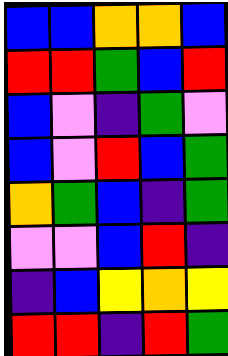[["blue", "blue", "orange", "orange", "blue"], ["red", "red", "green", "blue", "red"], ["blue", "violet", "indigo", "green", "violet"], ["blue", "violet", "red", "blue", "green"], ["orange", "green", "blue", "indigo", "green"], ["violet", "violet", "blue", "red", "indigo"], ["indigo", "blue", "yellow", "orange", "yellow"], ["red", "red", "indigo", "red", "green"]]